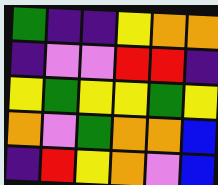[["green", "indigo", "indigo", "yellow", "orange", "orange"], ["indigo", "violet", "violet", "red", "red", "indigo"], ["yellow", "green", "yellow", "yellow", "green", "yellow"], ["orange", "violet", "green", "orange", "orange", "blue"], ["indigo", "red", "yellow", "orange", "violet", "blue"]]